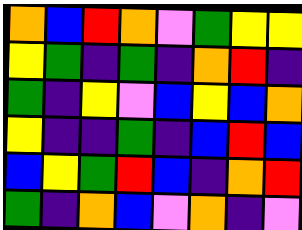[["orange", "blue", "red", "orange", "violet", "green", "yellow", "yellow"], ["yellow", "green", "indigo", "green", "indigo", "orange", "red", "indigo"], ["green", "indigo", "yellow", "violet", "blue", "yellow", "blue", "orange"], ["yellow", "indigo", "indigo", "green", "indigo", "blue", "red", "blue"], ["blue", "yellow", "green", "red", "blue", "indigo", "orange", "red"], ["green", "indigo", "orange", "blue", "violet", "orange", "indigo", "violet"]]